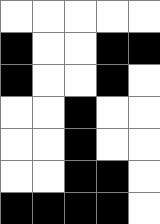[["white", "white", "white", "white", "white"], ["black", "white", "white", "black", "black"], ["black", "white", "white", "black", "white"], ["white", "white", "black", "white", "white"], ["white", "white", "black", "white", "white"], ["white", "white", "black", "black", "white"], ["black", "black", "black", "black", "white"]]